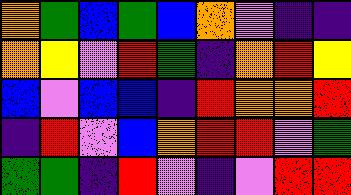[["orange", "green", "blue", "green", "blue", "orange", "violet", "indigo", "indigo"], ["orange", "yellow", "violet", "red", "green", "indigo", "orange", "red", "yellow"], ["blue", "violet", "blue", "blue", "indigo", "red", "orange", "orange", "red"], ["indigo", "red", "violet", "blue", "orange", "red", "red", "violet", "green"], ["green", "green", "indigo", "red", "violet", "indigo", "violet", "red", "red"]]